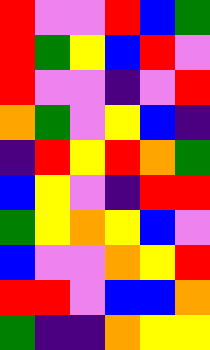[["red", "violet", "violet", "red", "blue", "green"], ["red", "green", "yellow", "blue", "red", "violet"], ["red", "violet", "violet", "indigo", "violet", "red"], ["orange", "green", "violet", "yellow", "blue", "indigo"], ["indigo", "red", "yellow", "red", "orange", "green"], ["blue", "yellow", "violet", "indigo", "red", "red"], ["green", "yellow", "orange", "yellow", "blue", "violet"], ["blue", "violet", "violet", "orange", "yellow", "red"], ["red", "red", "violet", "blue", "blue", "orange"], ["green", "indigo", "indigo", "orange", "yellow", "yellow"]]